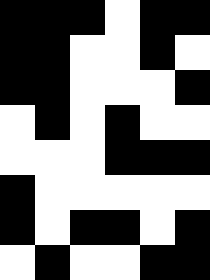[["black", "black", "black", "white", "black", "black"], ["black", "black", "white", "white", "black", "white"], ["black", "black", "white", "white", "white", "black"], ["white", "black", "white", "black", "white", "white"], ["white", "white", "white", "black", "black", "black"], ["black", "white", "white", "white", "white", "white"], ["black", "white", "black", "black", "white", "black"], ["white", "black", "white", "white", "black", "black"]]